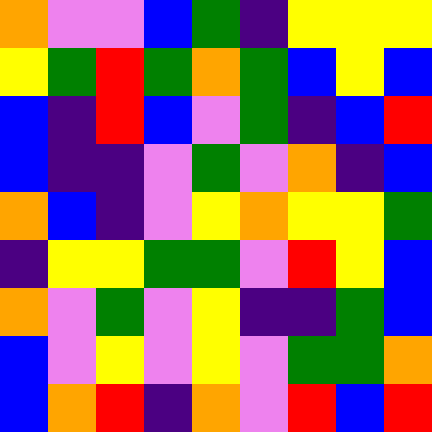[["orange", "violet", "violet", "blue", "green", "indigo", "yellow", "yellow", "yellow"], ["yellow", "green", "red", "green", "orange", "green", "blue", "yellow", "blue"], ["blue", "indigo", "red", "blue", "violet", "green", "indigo", "blue", "red"], ["blue", "indigo", "indigo", "violet", "green", "violet", "orange", "indigo", "blue"], ["orange", "blue", "indigo", "violet", "yellow", "orange", "yellow", "yellow", "green"], ["indigo", "yellow", "yellow", "green", "green", "violet", "red", "yellow", "blue"], ["orange", "violet", "green", "violet", "yellow", "indigo", "indigo", "green", "blue"], ["blue", "violet", "yellow", "violet", "yellow", "violet", "green", "green", "orange"], ["blue", "orange", "red", "indigo", "orange", "violet", "red", "blue", "red"]]